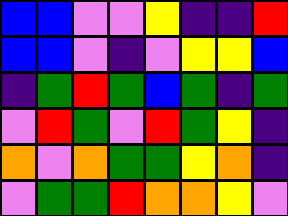[["blue", "blue", "violet", "violet", "yellow", "indigo", "indigo", "red"], ["blue", "blue", "violet", "indigo", "violet", "yellow", "yellow", "blue"], ["indigo", "green", "red", "green", "blue", "green", "indigo", "green"], ["violet", "red", "green", "violet", "red", "green", "yellow", "indigo"], ["orange", "violet", "orange", "green", "green", "yellow", "orange", "indigo"], ["violet", "green", "green", "red", "orange", "orange", "yellow", "violet"]]